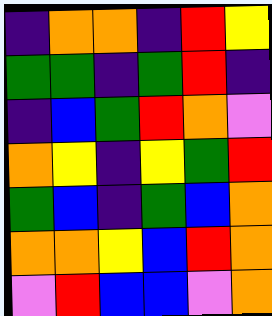[["indigo", "orange", "orange", "indigo", "red", "yellow"], ["green", "green", "indigo", "green", "red", "indigo"], ["indigo", "blue", "green", "red", "orange", "violet"], ["orange", "yellow", "indigo", "yellow", "green", "red"], ["green", "blue", "indigo", "green", "blue", "orange"], ["orange", "orange", "yellow", "blue", "red", "orange"], ["violet", "red", "blue", "blue", "violet", "orange"]]